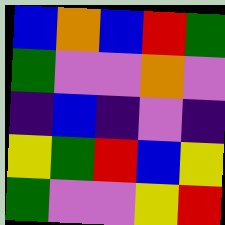[["blue", "orange", "blue", "red", "green"], ["green", "violet", "violet", "orange", "violet"], ["indigo", "blue", "indigo", "violet", "indigo"], ["yellow", "green", "red", "blue", "yellow"], ["green", "violet", "violet", "yellow", "red"]]